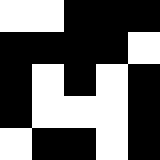[["white", "white", "black", "black", "black"], ["black", "black", "black", "black", "white"], ["black", "white", "black", "white", "black"], ["black", "white", "white", "white", "black"], ["white", "black", "black", "white", "black"]]